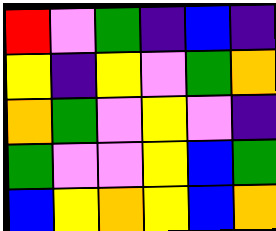[["red", "violet", "green", "indigo", "blue", "indigo"], ["yellow", "indigo", "yellow", "violet", "green", "orange"], ["orange", "green", "violet", "yellow", "violet", "indigo"], ["green", "violet", "violet", "yellow", "blue", "green"], ["blue", "yellow", "orange", "yellow", "blue", "orange"]]